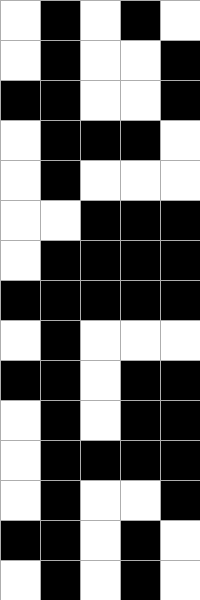[["white", "black", "white", "black", "white"], ["white", "black", "white", "white", "black"], ["black", "black", "white", "white", "black"], ["white", "black", "black", "black", "white"], ["white", "black", "white", "white", "white"], ["white", "white", "black", "black", "black"], ["white", "black", "black", "black", "black"], ["black", "black", "black", "black", "black"], ["white", "black", "white", "white", "white"], ["black", "black", "white", "black", "black"], ["white", "black", "white", "black", "black"], ["white", "black", "black", "black", "black"], ["white", "black", "white", "white", "black"], ["black", "black", "white", "black", "white"], ["white", "black", "white", "black", "white"]]